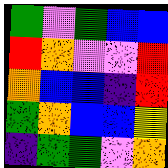[["green", "violet", "green", "blue", "blue"], ["red", "orange", "violet", "violet", "red"], ["orange", "blue", "blue", "indigo", "red"], ["green", "orange", "blue", "blue", "yellow"], ["indigo", "green", "green", "violet", "orange"]]